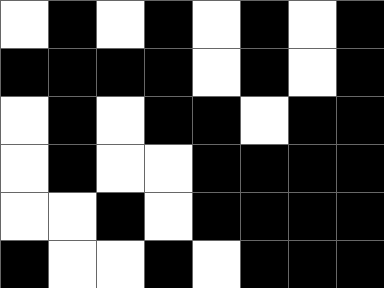[["white", "black", "white", "black", "white", "black", "white", "black"], ["black", "black", "black", "black", "white", "black", "white", "black"], ["white", "black", "white", "black", "black", "white", "black", "black"], ["white", "black", "white", "white", "black", "black", "black", "black"], ["white", "white", "black", "white", "black", "black", "black", "black"], ["black", "white", "white", "black", "white", "black", "black", "black"]]